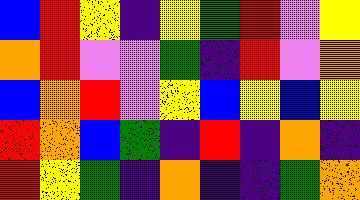[["blue", "red", "yellow", "indigo", "yellow", "green", "red", "violet", "yellow"], ["orange", "red", "violet", "violet", "green", "indigo", "red", "violet", "orange"], ["blue", "orange", "red", "violet", "yellow", "blue", "yellow", "blue", "yellow"], ["red", "orange", "blue", "green", "indigo", "red", "indigo", "orange", "indigo"], ["red", "yellow", "green", "indigo", "orange", "indigo", "indigo", "green", "orange"]]